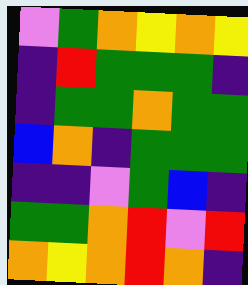[["violet", "green", "orange", "yellow", "orange", "yellow"], ["indigo", "red", "green", "green", "green", "indigo"], ["indigo", "green", "green", "orange", "green", "green"], ["blue", "orange", "indigo", "green", "green", "green"], ["indigo", "indigo", "violet", "green", "blue", "indigo"], ["green", "green", "orange", "red", "violet", "red"], ["orange", "yellow", "orange", "red", "orange", "indigo"]]